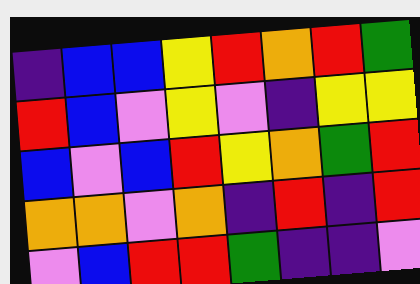[["indigo", "blue", "blue", "yellow", "red", "orange", "red", "green"], ["red", "blue", "violet", "yellow", "violet", "indigo", "yellow", "yellow"], ["blue", "violet", "blue", "red", "yellow", "orange", "green", "red"], ["orange", "orange", "violet", "orange", "indigo", "red", "indigo", "red"], ["violet", "blue", "red", "red", "green", "indigo", "indigo", "violet"]]